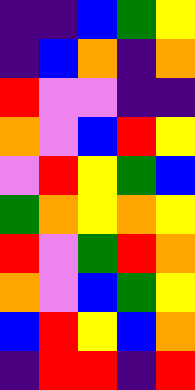[["indigo", "indigo", "blue", "green", "yellow"], ["indigo", "blue", "orange", "indigo", "orange"], ["red", "violet", "violet", "indigo", "indigo"], ["orange", "violet", "blue", "red", "yellow"], ["violet", "red", "yellow", "green", "blue"], ["green", "orange", "yellow", "orange", "yellow"], ["red", "violet", "green", "red", "orange"], ["orange", "violet", "blue", "green", "yellow"], ["blue", "red", "yellow", "blue", "orange"], ["indigo", "red", "red", "indigo", "red"]]